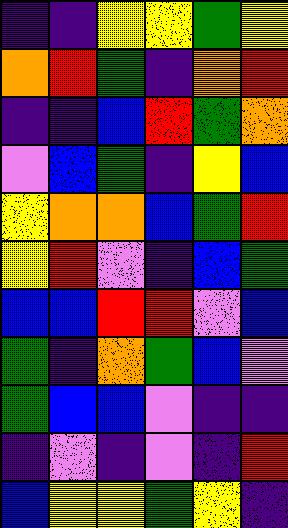[["indigo", "indigo", "yellow", "yellow", "green", "yellow"], ["orange", "red", "green", "indigo", "orange", "red"], ["indigo", "indigo", "blue", "red", "green", "orange"], ["violet", "blue", "green", "indigo", "yellow", "blue"], ["yellow", "orange", "orange", "blue", "green", "red"], ["yellow", "red", "violet", "indigo", "blue", "green"], ["blue", "blue", "red", "red", "violet", "blue"], ["green", "indigo", "orange", "green", "blue", "violet"], ["green", "blue", "blue", "violet", "indigo", "indigo"], ["indigo", "violet", "indigo", "violet", "indigo", "red"], ["blue", "yellow", "yellow", "green", "yellow", "indigo"]]